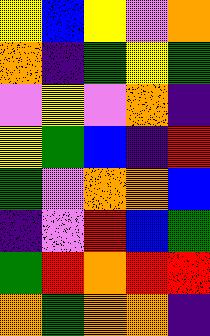[["yellow", "blue", "yellow", "violet", "orange"], ["orange", "indigo", "green", "yellow", "green"], ["violet", "yellow", "violet", "orange", "indigo"], ["yellow", "green", "blue", "indigo", "red"], ["green", "violet", "orange", "orange", "blue"], ["indigo", "violet", "red", "blue", "green"], ["green", "red", "orange", "red", "red"], ["orange", "green", "orange", "orange", "indigo"]]